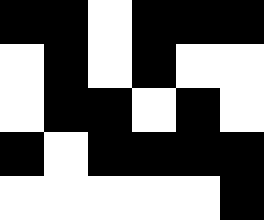[["black", "black", "white", "black", "black", "black"], ["white", "black", "white", "black", "white", "white"], ["white", "black", "black", "white", "black", "white"], ["black", "white", "black", "black", "black", "black"], ["white", "white", "white", "white", "white", "black"]]